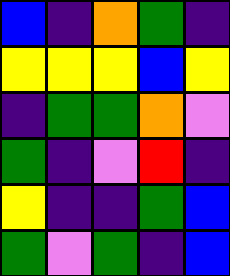[["blue", "indigo", "orange", "green", "indigo"], ["yellow", "yellow", "yellow", "blue", "yellow"], ["indigo", "green", "green", "orange", "violet"], ["green", "indigo", "violet", "red", "indigo"], ["yellow", "indigo", "indigo", "green", "blue"], ["green", "violet", "green", "indigo", "blue"]]